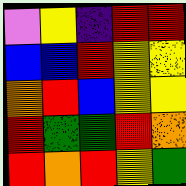[["violet", "yellow", "indigo", "red", "red"], ["blue", "blue", "red", "yellow", "yellow"], ["orange", "red", "blue", "yellow", "yellow"], ["red", "green", "green", "red", "orange"], ["red", "orange", "red", "yellow", "green"]]